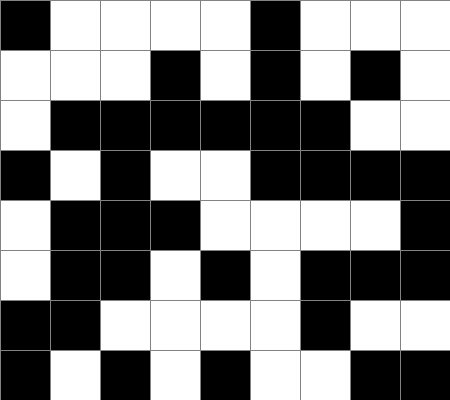[["black", "white", "white", "white", "white", "black", "white", "white", "white"], ["white", "white", "white", "black", "white", "black", "white", "black", "white"], ["white", "black", "black", "black", "black", "black", "black", "white", "white"], ["black", "white", "black", "white", "white", "black", "black", "black", "black"], ["white", "black", "black", "black", "white", "white", "white", "white", "black"], ["white", "black", "black", "white", "black", "white", "black", "black", "black"], ["black", "black", "white", "white", "white", "white", "black", "white", "white"], ["black", "white", "black", "white", "black", "white", "white", "black", "black"]]